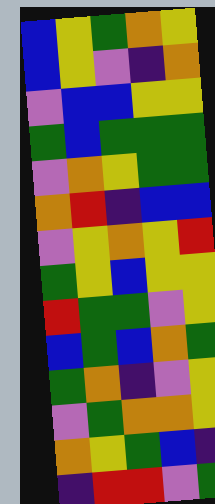[["blue", "yellow", "green", "orange", "yellow"], ["blue", "yellow", "violet", "indigo", "orange"], ["violet", "blue", "blue", "yellow", "yellow"], ["green", "blue", "green", "green", "green"], ["violet", "orange", "yellow", "green", "green"], ["orange", "red", "indigo", "blue", "blue"], ["violet", "yellow", "orange", "yellow", "red"], ["green", "yellow", "blue", "yellow", "yellow"], ["red", "green", "green", "violet", "yellow"], ["blue", "green", "blue", "orange", "green"], ["green", "orange", "indigo", "violet", "yellow"], ["violet", "green", "orange", "orange", "yellow"], ["orange", "yellow", "green", "blue", "indigo"], ["indigo", "red", "red", "violet", "green"]]